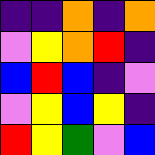[["indigo", "indigo", "orange", "indigo", "orange"], ["violet", "yellow", "orange", "red", "indigo"], ["blue", "red", "blue", "indigo", "violet"], ["violet", "yellow", "blue", "yellow", "indigo"], ["red", "yellow", "green", "violet", "blue"]]